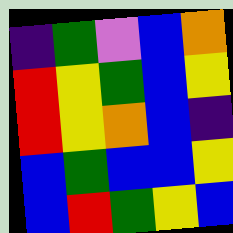[["indigo", "green", "violet", "blue", "orange"], ["red", "yellow", "green", "blue", "yellow"], ["red", "yellow", "orange", "blue", "indigo"], ["blue", "green", "blue", "blue", "yellow"], ["blue", "red", "green", "yellow", "blue"]]